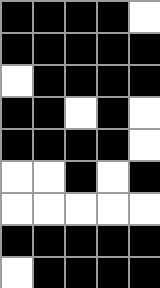[["black", "black", "black", "black", "white"], ["black", "black", "black", "black", "black"], ["white", "black", "black", "black", "black"], ["black", "black", "white", "black", "white"], ["black", "black", "black", "black", "white"], ["white", "white", "black", "white", "black"], ["white", "white", "white", "white", "white"], ["black", "black", "black", "black", "black"], ["white", "black", "black", "black", "black"]]